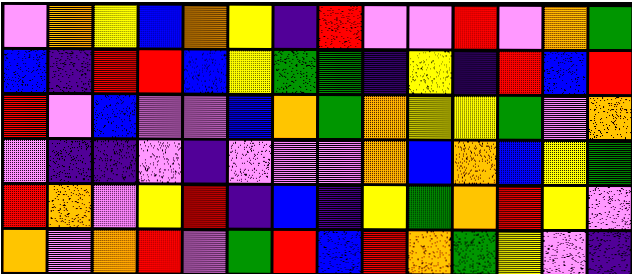[["violet", "orange", "yellow", "blue", "orange", "yellow", "indigo", "red", "violet", "violet", "red", "violet", "orange", "green"], ["blue", "indigo", "red", "red", "blue", "yellow", "green", "green", "indigo", "yellow", "indigo", "red", "blue", "red"], ["red", "violet", "blue", "violet", "violet", "blue", "orange", "green", "orange", "yellow", "yellow", "green", "violet", "orange"], ["violet", "indigo", "indigo", "violet", "indigo", "violet", "violet", "violet", "orange", "blue", "orange", "blue", "yellow", "green"], ["red", "orange", "violet", "yellow", "red", "indigo", "blue", "indigo", "yellow", "green", "orange", "red", "yellow", "violet"], ["orange", "violet", "orange", "red", "violet", "green", "red", "blue", "red", "orange", "green", "yellow", "violet", "indigo"]]